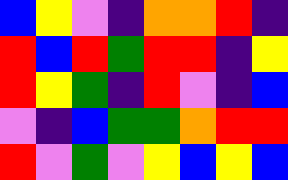[["blue", "yellow", "violet", "indigo", "orange", "orange", "red", "indigo"], ["red", "blue", "red", "green", "red", "red", "indigo", "yellow"], ["red", "yellow", "green", "indigo", "red", "violet", "indigo", "blue"], ["violet", "indigo", "blue", "green", "green", "orange", "red", "red"], ["red", "violet", "green", "violet", "yellow", "blue", "yellow", "blue"]]